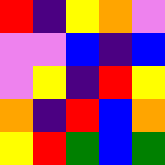[["red", "indigo", "yellow", "orange", "violet"], ["violet", "violet", "blue", "indigo", "blue"], ["violet", "yellow", "indigo", "red", "yellow"], ["orange", "indigo", "red", "blue", "orange"], ["yellow", "red", "green", "blue", "green"]]